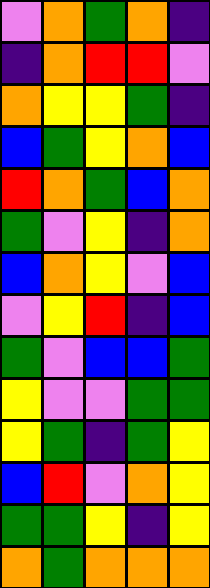[["violet", "orange", "green", "orange", "indigo"], ["indigo", "orange", "red", "red", "violet"], ["orange", "yellow", "yellow", "green", "indigo"], ["blue", "green", "yellow", "orange", "blue"], ["red", "orange", "green", "blue", "orange"], ["green", "violet", "yellow", "indigo", "orange"], ["blue", "orange", "yellow", "violet", "blue"], ["violet", "yellow", "red", "indigo", "blue"], ["green", "violet", "blue", "blue", "green"], ["yellow", "violet", "violet", "green", "green"], ["yellow", "green", "indigo", "green", "yellow"], ["blue", "red", "violet", "orange", "yellow"], ["green", "green", "yellow", "indigo", "yellow"], ["orange", "green", "orange", "orange", "orange"]]